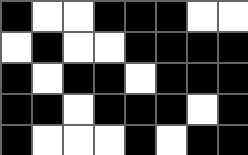[["black", "white", "white", "black", "black", "black", "white", "white"], ["white", "black", "white", "white", "black", "black", "black", "black"], ["black", "white", "black", "black", "white", "black", "black", "black"], ["black", "black", "white", "black", "black", "black", "white", "black"], ["black", "white", "white", "white", "black", "white", "black", "black"]]